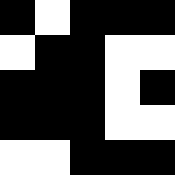[["black", "white", "black", "black", "black"], ["white", "black", "black", "white", "white"], ["black", "black", "black", "white", "black"], ["black", "black", "black", "white", "white"], ["white", "white", "black", "black", "black"]]